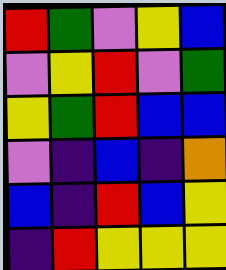[["red", "green", "violet", "yellow", "blue"], ["violet", "yellow", "red", "violet", "green"], ["yellow", "green", "red", "blue", "blue"], ["violet", "indigo", "blue", "indigo", "orange"], ["blue", "indigo", "red", "blue", "yellow"], ["indigo", "red", "yellow", "yellow", "yellow"]]